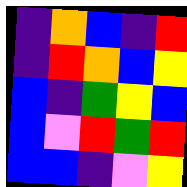[["indigo", "orange", "blue", "indigo", "red"], ["indigo", "red", "orange", "blue", "yellow"], ["blue", "indigo", "green", "yellow", "blue"], ["blue", "violet", "red", "green", "red"], ["blue", "blue", "indigo", "violet", "yellow"]]